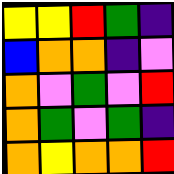[["yellow", "yellow", "red", "green", "indigo"], ["blue", "orange", "orange", "indigo", "violet"], ["orange", "violet", "green", "violet", "red"], ["orange", "green", "violet", "green", "indigo"], ["orange", "yellow", "orange", "orange", "red"]]